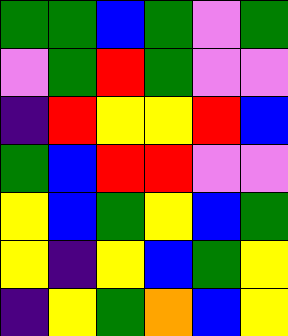[["green", "green", "blue", "green", "violet", "green"], ["violet", "green", "red", "green", "violet", "violet"], ["indigo", "red", "yellow", "yellow", "red", "blue"], ["green", "blue", "red", "red", "violet", "violet"], ["yellow", "blue", "green", "yellow", "blue", "green"], ["yellow", "indigo", "yellow", "blue", "green", "yellow"], ["indigo", "yellow", "green", "orange", "blue", "yellow"]]